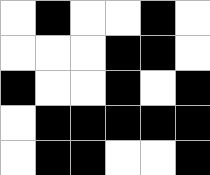[["white", "black", "white", "white", "black", "white"], ["white", "white", "white", "black", "black", "white"], ["black", "white", "white", "black", "white", "black"], ["white", "black", "black", "black", "black", "black"], ["white", "black", "black", "white", "white", "black"]]